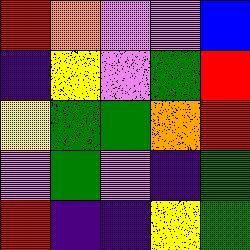[["red", "orange", "violet", "violet", "blue"], ["indigo", "yellow", "violet", "green", "red"], ["yellow", "green", "green", "orange", "red"], ["violet", "green", "violet", "indigo", "green"], ["red", "indigo", "indigo", "yellow", "green"]]